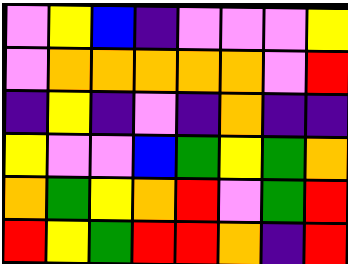[["violet", "yellow", "blue", "indigo", "violet", "violet", "violet", "yellow"], ["violet", "orange", "orange", "orange", "orange", "orange", "violet", "red"], ["indigo", "yellow", "indigo", "violet", "indigo", "orange", "indigo", "indigo"], ["yellow", "violet", "violet", "blue", "green", "yellow", "green", "orange"], ["orange", "green", "yellow", "orange", "red", "violet", "green", "red"], ["red", "yellow", "green", "red", "red", "orange", "indigo", "red"]]